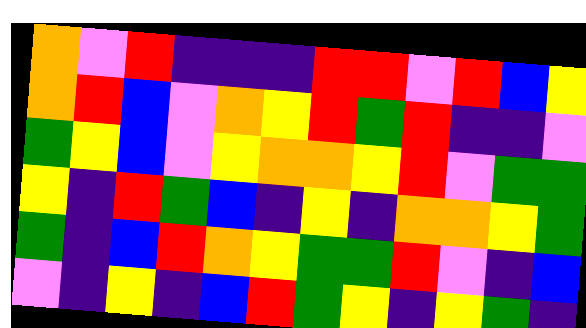[["orange", "violet", "red", "indigo", "indigo", "indigo", "red", "red", "violet", "red", "blue", "yellow"], ["orange", "red", "blue", "violet", "orange", "yellow", "red", "green", "red", "indigo", "indigo", "violet"], ["green", "yellow", "blue", "violet", "yellow", "orange", "orange", "yellow", "red", "violet", "green", "green"], ["yellow", "indigo", "red", "green", "blue", "indigo", "yellow", "indigo", "orange", "orange", "yellow", "green"], ["green", "indigo", "blue", "red", "orange", "yellow", "green", "green", "red", "violet", "indigo", "blue"], ["violet", "indigo", "yellow", "indigo", "blue", "red", "green", "yellow", "indigo", "yellow", "green", "indigo"]]